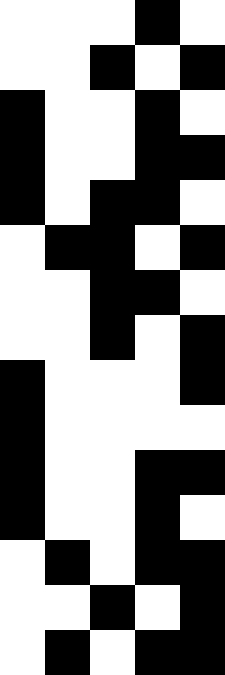[["white", "white", "white", "black", "white"], ["white", "white", "black", "white", "black"], ["black", "white", "white", "black", "white"], ["black", "white", "white", "black", "black"], ["black", "white", "black", "black", "white"], ["white", "black", "black", "white", "black"], ["white", "white", "black", "black", "white"], ["white", "white", "black", "white", "black"], ["black", "white", "white", "white", "black"], ["black", "white", "white", "white", "white"], ["black", "white", "white", "black", "black"], ["black", "white", "white", "black", "white"], ["white", "black", "white", "black", "black"], ["white", "white", "black", "white", "black"], ["white", "black", "white", "black", "black"]]